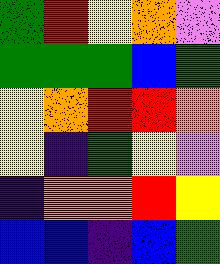[["green", "red", "yellow", "orange", "violet"], ["green", "green", "green", "blue", "green"], ["yellow", "orange", "red", "red", "orange"], ["yellow", "indigo", "green", "yellow", "violet"], ["indigo", "orange", "orange", "red", "yellow"], ["blue", "blue", "indigo", "blue", "green"]]